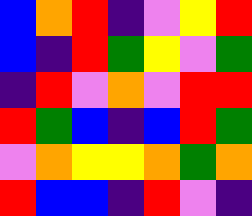[["blue", "orange", "red", "indigo", "violet", "yellow", "red"], ["blue", "indigo", "red", "green", "yellow", "violet", "green"], ["indigo", "red", "violet", "orange", "violet", "red", "red"], ["red", "green", "blue", "indigo", "blue", "red", "green"], ["violet", "orange", "yellow", "yellow", "orange", "green", "orange"], ["red", "blue", "blue", "indigo", "red", "violet", "indigo"]]